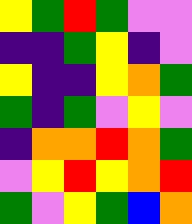[["yellow", "green", "red", "green", "violet", "violet"], ["indigo", "indigo", "green", "yellow", "indigo", "violet"], ["yellow", "indigo", "indigo", "yellow", "orange", "green"], ["green", "indigo", "green", "violet", "yellow", "violet"], ["indigo", "orange", "orange", "red", "orange", "green"], ["violet", "yellow", "red", "yellow", "orange", "red"], ["green", "violet", "yellow", "green", "blue", "orange"]]